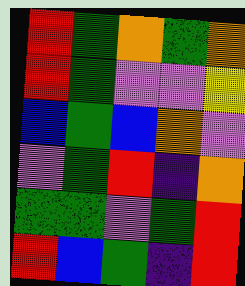[["red", "green", "orange", "green", "orange"], ["red", "green", "violet", "violet", "yellow"], ["blue", "green", "blue", "orange", "violet"], ["violet", "green", "red", "indigo", "orange"], ["green", "green", "violet", "green", "red"], ["red", "blue", "green", "indigo", "red"]]